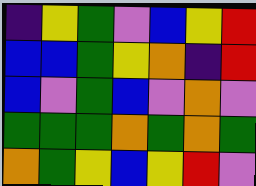[["indigo", "yellow", "green", "violet", "blue", "yellow", "red"], ["blue", "blue", "green", "yellow", "orange", "indigo", "red"], ["blue", "violet", "green", "blue", "violet", "orange", "violet"], ["green", "green", "green", "orange", "green", "orange", "green"], ["orange", "green", "yellow", "blue", "yellow", "red", "violet"]]